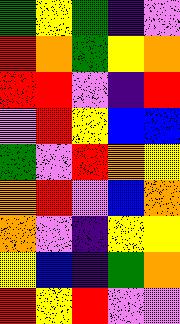[["green", "yellow", "green", "indigo", "violet"], ["red", "orange", "green", "yellow", "orange"], ["red", "red", "violet", "indigo", "red"], ["violet", "red", "yellow", "blue", "blue"], ["green", "violet", "red", "orange", "yellow"], ["orange", "red", "violet", "blue", "orange"], ["orange", "violet", "indigo", "yellow", "yellow"], ["yellow", "blue", "indigo", "green", "orange"], ["red", "yellow", "red", "violet", "violet"]]